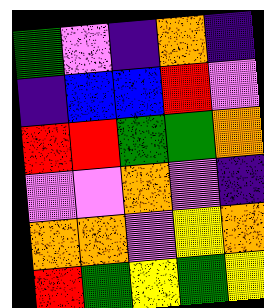[["green", "violet", "indigo", "orange", "indigo"], ["indigo", "blue", "blue", "red", "violet"], ["red", "red", "green", "green", "orange"], ["violet", "violet", "orange", "violet", "indigo"], ["orange", "orange", "violet", "yellow", "orange"], ["red", "green", "yellow", "green", "yellow"]]